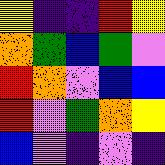[["yellow", "indigo", "indigo", "red", "yellow"], ["orange", "green", "blue", "green", "violet"], ["red", "orange", "violet", "blue", "blue"], ["red", "violet", "green", "orange", "yellow"], ["blue", "violet", "indigo", "violet", "indigo"]]